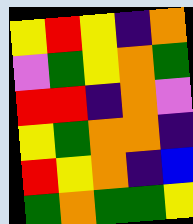[["yellow", "red", "yellow", "indigo", "orange"], ["violet", "green", "yellow", "orange", "green"], ["red", "red", "indigo", "orange", "violet"], ["yellow", "green", "orange", "orange", "indigo"], ["red", "yellow", "orange", "indigo", "blue"], ["green", "orange", "green", "green", "yellow"]]